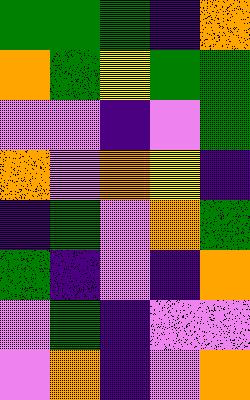[["green", "green", "green", "indigo", "orange"], ["orange", "green", "yellow", "green", "green"], ["violet", "violet", "indigo", "violet", "green"], ["orange", "violet", "orange", "yellow", "indigo"], ["indigo", "green", "violet", "orange", "green"], ["green", "indigo", "violet", "indigo", "orange"], ["violet", "green", "indigo", "violet", "violet"], ["violet", "orange", "indigo", "violet", "orange"]]